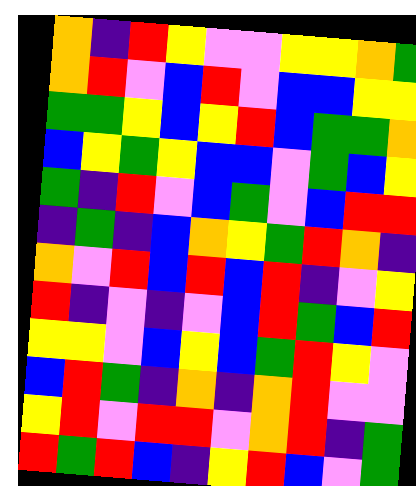[["orange", "indigo", "red", "yellow", "violet", "violet", "yellow", "yellow", "orange", "green"], ["orange", "red", "violet", "blue", "red", "violet", "blue", "blue", "yellow", "yellow"], ["green", "green", "yellow", "blue", "yellow", "red", "blue", "green", "green", "orange"], ["blue", "yellow", "green", "yellow", "blue", "blue", "violet", "green", "blue", "yellow"], ["green", "indigo", "red", "violet", "blue", "green", "violet", "blue", "red", "red"], ["indigo", "green", "indigo", "blue", "orange", "yellow", "green", "red", "orange", "indigo"], ["orange", "violet", "red", "blue", "red", "blue", "red", "indigo", "violet", "yellow"], ["red", "indigo", "violet", "indigo", "violet", "blue", "red", "green", "blue", "red"], ["yellow", "yellow", "violet", "blue", "yellow", "blue", "green", "red", "yellow", "violet"], ["blue", "red", "green", "indigo", "orange", "indigo", "orange", "red", "violet", "violet"], ["yellow", "red", "violet", "red", "red", "violet", "orange", "red", "indigo", "green"], ["red", "green", "red", "blue", "indigo", "yellow", "red", "blue", "violet", "green"]]